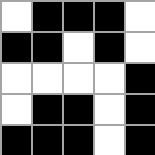[["white", "black", "black", "black", "white"], ["black", "black", "white", "black", "white"], ["white", "white", "white", "white", "black"], ["white", "black", "black", "white", "black"], ["black", "black", "black", "white", "black"]]